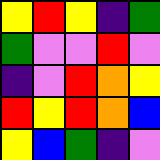[["yellow", "red", "yellow", "indigo", "green"], ["green", "violet", "violet", "red", "violet"], ["indigo", "violet", "red", "orange", "yellow"], ["red", "yellow", "red", "orange", "blue"], ["yellow", "blue", "green", "indigo", "violet"]]